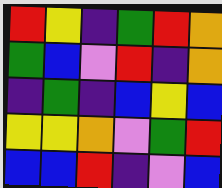[["red", "yellow", "indigo", "green", "red", "orange"], ["green", "blue", "violet", "red", "indigo", "orange"], ["indigo", "green", "indigo", "blue", "yellow", "blue"], ["yellow", "yellow", "orange", "violet", "green", "red"], ["blue", "blue", "red", "indigo", "violet", "blue"]]